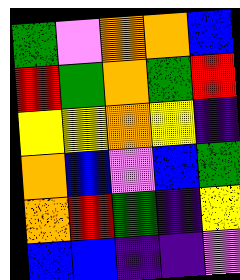[["green", "violet", "orange", "orange", "blue"], ["red", "green", "orange", "green", "red"], ["yellow", "yellow", "orange", "yellow", "indigo"], ["orange", "blue", "violet", "blue", "green"], ["orange", "red", "green", "indigo", "yellow"], ["blue", "blue", "indigo", "indigo", "violet"]]